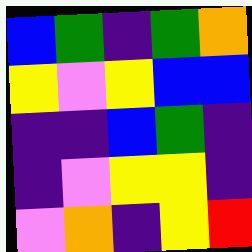[["blue", "green", "indigo", "green", "orange"], ["yellow", "violet", "yellow", "blue", "blue"], ["indigo", "indigo", "blue", "green", "indigo"], ["indigo", "violet", "yellow", "yellow", "indigo"], ["violet", "orange", "indigo", "yellow", "red"]]